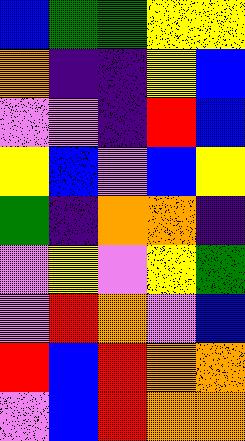[["blue", "green", "green", "yellow", "yellow"], ["orange", "indigo", "indigo", "yellow", "blue"], ["violet", "violet", "indigo", "red", "blue"], ["yellow", "blue", "violet", "blue", "yellow"], ["green", "indigo", "orange", "orange", "indigo"], ["violet", "yellow", "violet", "yellow", "green"], ["violet", "red", "orange", "violet", "blue"], ["red", "blue", "red", "orange", "orange"], ["violet", "blue", "red", "orange", "orange"]]